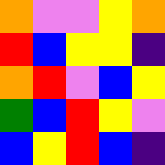[["orange", "violet", "violet", "yellow", "orange"], ["red", "blue", "yellow", "yellow", "indigo"], ["orange", "red", "violet", "blue", "yellow"], ["green", "blue", "red", "yellow", "violet"], ["blue", "yellow", "red", "blue", "indigo"]]